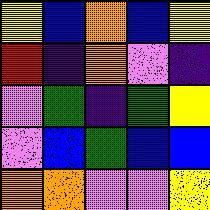[["yellow", "blue", "orange", "blue", "yellow"], ["red", "indigo", "orange", "violet", "indigo"], ["violet", "green", "indigo", "green", "yellow"], ["violet", "blue", "green", "blue", "blue"], ["orange", "orange", "violet", "violet", "yellow"]]